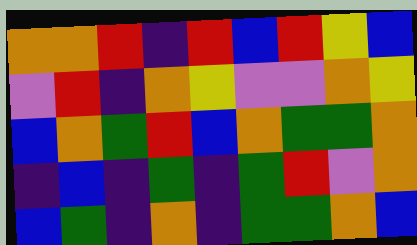[["orange", "orange", "red", "indigo", "red", "blue", "red", "yellow", "blue"], ["violet", "red", "indigo", "orange", "yellow", "violet", "violet", "orange", "yellow"], ["blue", "orange", "green", "red", "blue", "orange", "green", "green", "orange"], ["indigo", "blue", "indigo", "green", "indigo", "green", "red", "violet", "orange"], ["blue", "green", "indigo", "orange", "indigo", "green", "green", "orange", "blue"]]